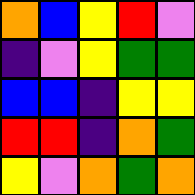[["orange", "blue", "yellow", "red", "violet"], ["indigo", "violet", "yellow", "green", "green"], ["blue", "blue", "indigo", "yellow", "yellow"], ["red", "red", "indigo", "orange", "green"], ["yellow", "violet", "orange", "green", "orange"]]